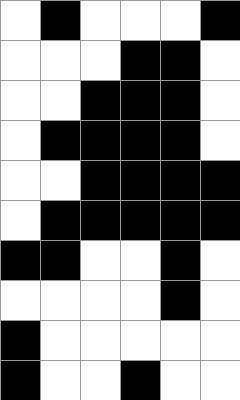[["white", "black", "white", "white", "white", "black"], ["white", "white", "white", "black", "black", "white"], ["white", "white", "black", "black", "black", "white"], ["white", "black", "black", "black", "black", "white"], ["white", "white", "black", "black", "black", "black"], ["white", "black", "black", "black", "black", "black"], ["black", "black", "white", "white", "black", "white"], ["white", "white", "white", "white", "black", "white"], ["black", "white", "white", "white", "white", "white"], ["black", "white", "white", "black", "white", "white"]]